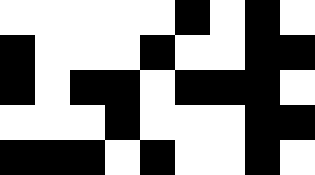[["white", "white", "white", "white", "white", "black", "white", "black", "white"], ["black", "white", "white", "white", "black", "white", "white", "black", "black"], ["black", "white", "black", "black", "white", "black", "black", "black", "white"], ["white", "white", "white", "black", "white", "white", "white", "black", "black"], ["black", "black", "black", "white", "black", "white", "white", "black", "white"]]